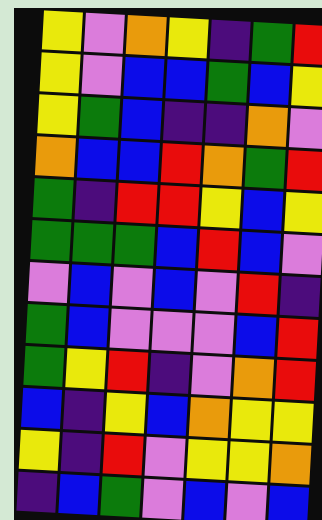[["yellow", "violet", "orange", "yellow", "indigo", "green", "red"], ["yellow", "violet", "blue", "blue", "green", "blue", "yellow"], ["yellow", "green", "blue", "indigo", "indigo", "orange", "violet"], ["orange", "blue", "blue", "red", "orange", "green", "red"], ["green", "indigo", "red", "red", "yellow", "blue", "yellow"], ["green", "green", "green", "blue", "red", "blue", "violet"], ["violet", "blue", "violet", "blue", "violet", "red", "indigo"], ["green", "blue", "violet", "violet", "violet", "blue", "red"], ["green", "yellow", "red", "indigo", "violet", "orange", "red"], ["blue", "indigo", "yellow", "blue", "orange", "yellow", "yellow"], ["yellow", "indigo", "red", "violet", "yellow", "yellow", "orange"], ["indigo", "blue", "green", "violet", "blue", "violet", "blue"]]